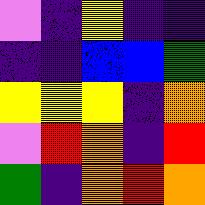[["violet", "indigo", "yellow", "indigo", "indigo"], ["indigo", "indigo", "blue", "blue", "green"], ["yellow", "yellow", "yellow", "indigo", "orange"], ["violet", "red", "orange", "indigo", "red"], ["green", "indigo", "orange", "red", "orange"]]